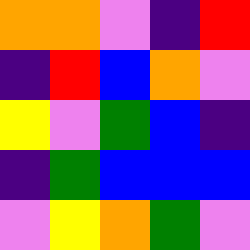[["orange", "orange", "violet", "indigo", "red"], ["indigo", "red", "blue", "orange", "violet"], ["yellow", "violet", "green", "blue", "indigo"], ["indigo", "green", "blue", "blue", "blue"], ["violet", "yellow", "orange", "green", "violet"]]